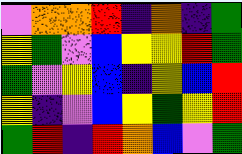[["violet", "orange", "orange", "red", "indigo", "orange", "indigo", "green"], ["yellow", "green", "violet", "blue", "yellow", "yellow", "red", "green"], ["green", "violet", "yellow", "blue", "indigo", "yellow", "blue", "red"], ["yellow", "indigo", "violet", "blue", "yellow", "green", "yellow", "red"], ["green", "red", "indigo", "red", "orange", "blue", "violet", "green"]]